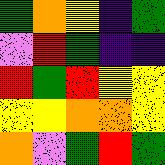[["green", "orange", "yellow", "indigo", "green"], ["violet", "red", "green", "indigo", "indigo"], ["red", "green", "red", "yellow", "yellow"], ["yellow", "yellow", "orange", "orange", "yellow"], ["orange", "violet", "green", "red", "green"]]